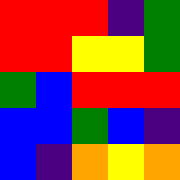[["red", "red", "red", "indigo", "green"], ["red", "red", "yellow", "yellow", "green"], ["green", "blue", "red", "red", "red"], ["blue", "blue", "green", "blue", "indigo"], ["blue", "indigo", "orange", "yellow", "orange"]]